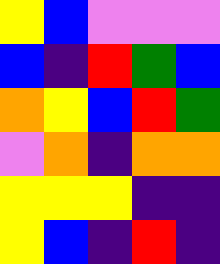[["yellow", "blue", "violet", "violet", "violet"], ["blue", "indigo", "red", "green", "blue"], ["orange", "yellow", "blue", "red", "green"], ["violet", "orange", "indigo", "orange", "orange"], ["yellow", "yellow", "yellow", "indigo", "indigo"], ["yellow", "blue", "indigo", "red", "indigo"]]